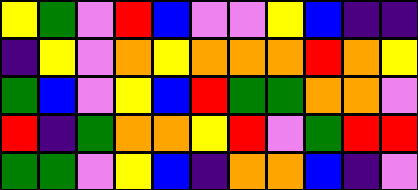[["yellow", "green", "violet", "red", "blue", "violet", "violet", "yellow", "blue", "indigo", "indigo"], ["indigo", "yellow", "violet", "orange", "yellow", "orange", "orange", "orange", "red", "orange", "yellow"], ["green", "blue", "violet", "yellow", "blue", "red", "green", "green", "orange", "orange", "violet"], ["red", "indigo", "green", "orange", "orange", "yellow", "red", "violet", "green", "red", "red"], ["green", "green", "violet", "yellow", "blue", "indigo", "orange", "orange", "blue", "indigo", "violet"]]